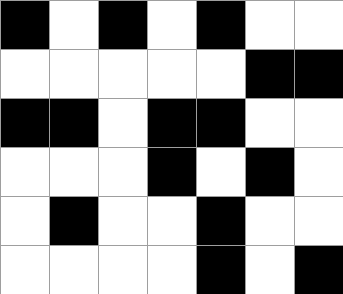[["black", "white", "black", "white", "black", "white", "white"], ["white", "white", "white", "white", "white", "black", "black"], ["black", "black", "white", "black", "black", "white", "white"], ["white", "white", "white", "black", "white", "black", "white"], ["white", "black", "white", "white", "black", "white", "white"], ["white", "white", "white", "white", "black", "white", "black"]]